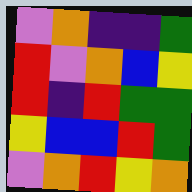[["violet", "orange", "indigo", "indigo", "green"], ["red", "violet", "orange", "blue", "yellow"], ["red", "indigo", "red", "green", "green"], ["yellow", "blue", "blue", "red", "green"], ["violet", "orange", "red", "yellow", "orange"]]